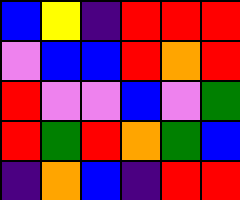[["blue", "yellow", "indigo", "red", "red", "red"], ["violet", "blue", "blue", "red", "orange", "red"], ["red", "violet", "violet", "blue", "violet", "green"], ["red", "green", "red", "orange", "green", "blue"], ["indigo", "orange", "blue", "indigo", "red", "red"]]